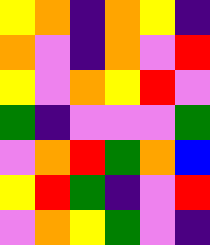[["yellow", "orange", "indigo", "orange", "yellow", "indigo"], ["orange", "violet", "indigo", "orange", "violet", "red"], ["yellow", "violet", "orange", "yellow", "red", "violet"], ["green", "indigo", "violet", "violet", "violet", "green"], ["violet", "orange", "red", "green", "orange", "blue"], ["yellow", "red", "green", "indigo", "violet", "red"], ["violet", "orange", "yellow", "green", "violet", "indigo"]]